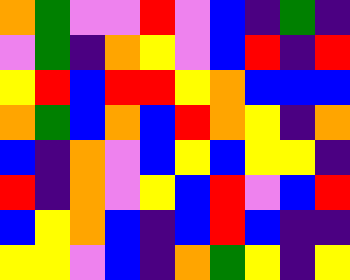[["orange", "green", "violet", "violet", "red", "violet", "blue", "indigo", "green", "indigo"], ["violet", "green", "indigo", "orange", "yellow", "violet", "blue", "red", "indigo", "red"], ["yellow", "red", "blue", "red", "red", "yellow", "orange", "blue", "blue", "blue"], ["orange", "green", "blue", "orange", "blue", "red", "orange", "yellow", "indigo", "orange"], ["blue", "indigo", "orange", "violet", "blue", "yellow", "blue", "yellow", "yellow", "indigo"], ["red", "indigo", "orange", "violet", "yellow", "blue", "red", "violet", "blue", "red"], ["blue", "yellow", "orange", "blue", "indigo", "blue", "red", "blue", "indigo", "indigo"], ["yellow", "yellow", "violet", "blue", "indigo", "orange", "green", "yellow", "indigo", "yellow"]]